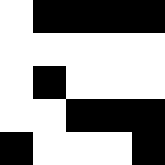[["white", "black", "black", "black", "black"], ["white", "white", "white", "white", "white"], ["white", "black", "white", "white", "white"], ["white", "white", "black", "black", "black"], ["black", "white", "white", "white", "black"]]